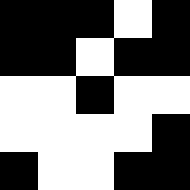[["black", "black", "black", "white", "black"], ["black", "black", "white", "black", "black"], ["white", "white", "black", "white", "white"], ["white", "white", "white", "white", "black"], ["black", "white", "white", "black", "black"]]